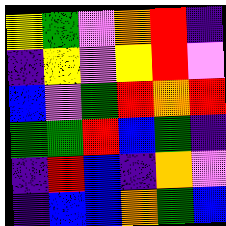[["yellow", "green", "violet", "orange", "red", "indigo"], ["indigo", "yellow", "violet", "yellow", "red", "violet"], ["blue", "violet", "green", "red", "orange", "red"], ["green", "green", "red", "blue", "green", "indigo"], ["indigo", "red", "blue", "indigo", "orange", "violet"], ["indigo", "blue", "blue", "orange", "green", "blue"]]